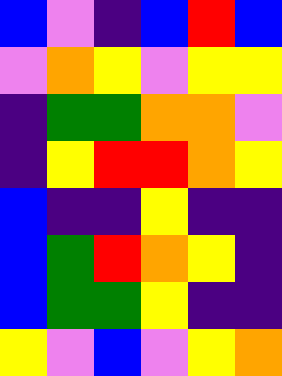[["blue", "violet", "indigo", "blue", "red", "blue"], ["violet", "orange", "yellow", "violet", "yellow", "yellow"], ["indigo", "green", "green", "orange", "orange", "violet"], ["indigo", "yellow", "red", "red", "orange", "yellow"], ["blue", "indigo", "indigo", "yellow", "indigo", "indigo"], ["blue", "green", "red", "orange", "yellow", "indigo"], ["blue", "green", "green", "yellow", "indigo", "indigo"], ["yellow", "violet", "blue", "violet", "yellow", "orange"]]